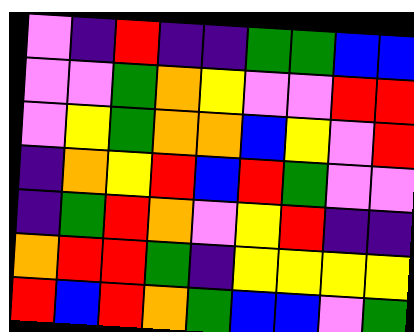[["violet", "indigo", "red", "indigo", "indigo", "green", "green", "blue", "blue"], ["violet", "violet", "green", "orange", "yellow", "violet", "violet", "red", "red"], ["violet", "yellow", "green", "orange", "orange", "blue", "yellow", "violet", "red"], ["indigo", "orange", "yellow", "red", "blue", "red", "green", "violet", "violet"], ["indigo", "green", "red", "orange", "violet", "yellow", "red", "indigo", "indigo"], ["orange", "red", "red", "green", "indigo", "yellow", "yellow", "yellow", "yellow"], ["red", "blue", "red", "orange", "green", "blue", "blue", "violet", "green"]]